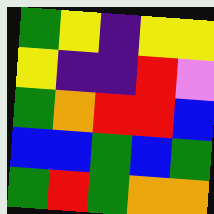[["green", "yellow", "indigo", "yellow", "yellow"], ["yellow", "indigo", "indigo", "red", "violet"], ["green", "orange", "red", "red", "blue"], ["blue", "blue", "green", "blue", "green"], ["green", "red", "green", "orange", "orange"]]